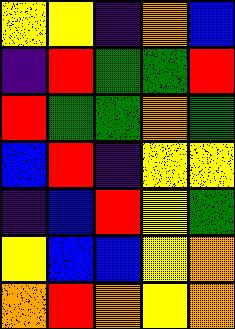[["yellow", "yellow", "indigo", "orange", "blue"], ["indigo", "red", "green", "green", "red"], ["red", "green", "green", "orange", "green"], ["blue", "red", "indigo", "yellow", "yellow"], ["indigo", "blue", "red", "yellow", "green"], ["yellow", "blue", "blue", "yellow", "orange"], ["orange", "red", "orange", "yellow", "orange"]]